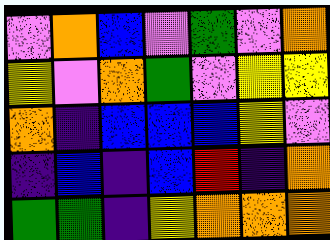[["violet", "orange", "blue", "violet", "green", "violet", "orange"], ["yellow", "violet", "orange", "green", "violet", "yellow", "yellow"], ["orange", "indigo", "blue", "blue", "blue", "yellow", "violet"], ["indigo", "blue", "indigo", "blue", "red", "indigo", "orange"], ["green", "green", "indigo", "yellow", "orange", "orange", "orange"]]